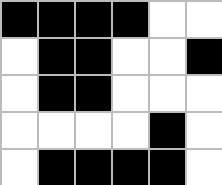[["black", "black", "black", "black", "white", "white"], ["white", "black", "black", "white", "white", "black"], ["white", "black", "black", "white", "white", "white"], ["white", "white", "white", "white", "black", "white"], ["white", "black", "black", "black", "black", "white"]]